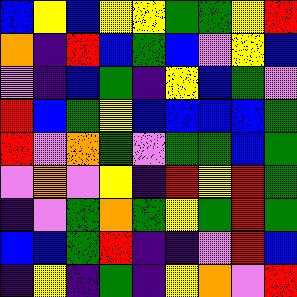[["blue", "yellow", "blue", "yellow", "yellow", "green", "green", "yellow", "red"], ["orange", "indigo", "red", "blue", "green", "blue", "violet", "yellow", "blue"], ["violet", "indigo", "blue", "green", "indigo", "yellow", "blue", "green", "violet"], ["red", "blue", "green", "yellow", "blue", "blue", "blue", "blue", "green"], ["red", "violet", "orange", "green", "violet", "green", "green", "blue", "green"], ["violet", "orange", "violet", "yellow", "indigo", "red", "yellow", "red", "green"], ["indigo", "violet", "green", "orange", "green", "yellow", "green", "red", "green"], ["blue", "blue", "green", "red", "indigo", "indigo", "violet", "red", "blue"], ["indigo", "yellow", "indigo", "green", "indigo", "yellow", "orange", "violet", "red"]]